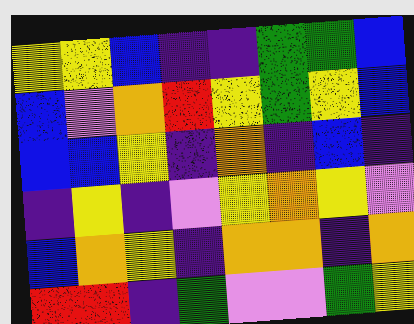[["yellow", "yellow", "blue", "indigo", "indigo", "green", "green", "blue"], ["blue", "violet", "orange", "red", "yellow", "green", "yellow", "blue"], ["blue", "blue", "yellow", "indigo", "orange", "indigo", "blue", "indigo"], ["indigo", "yellow", "indigo", "violet", "yellow", "orange", "yellow", "violet"], ["blue", "orange", "yellow", "indigo", "orange", "orange", "indigo", "orange"], ["red", "red", "indigo", "green", "violet", "violet", "green", "yellow"]]